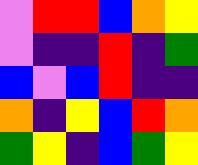[["violet", "red", "red", "blue", "orange", "yellow"], ["violet", "indigo", "indigo", "red", "indigo", "green"], ["blue", "violet", "blue", "red", "indigo", "indigo"], ["orange", "indigo", "yellow", "blue", "red", "orange"], ["green", "yellow", "indigo", "blue", "green", "yellow"]]